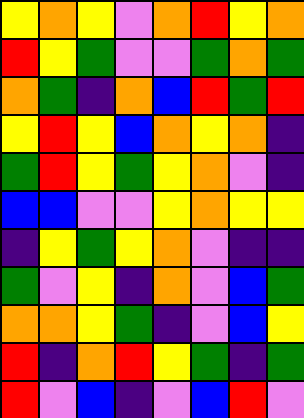[["yellow", "orange", "yellow", "violet", "orange", "red", "yellow", "orange"], ["red", "yellow", "green", "violet", "violet", "green", "orange", "green"], ["orange", "green", "indigo", "orange", "blue", "red", "green", "red"], ["yellow", "red", "yellow", "blue", "orange", "yellow", "orange", "indigo"], ["green", "red", "yellow", "green", "yellow", "orange", "violet", "indigo"], ["blue", "blue", "violet", "violet", "yellow", "orange", "yellow", "yellow"], ["indigo", "yellow", "green", "yellow", "orange", "violet", "indigo", "indigo"], ["green", "violet", "yellow", "indigo", "orange", "violet", "blue", "green"], ["orange", "orange", "yellow", "green", "indigo", "violet", "blue", "yellow"], ["red", "indigo", "orange", "red", "yellow", "green", "indigo", "green"], ["red", "violet", "blue", "indigo", "violet", "blue", "red", "violet"]]